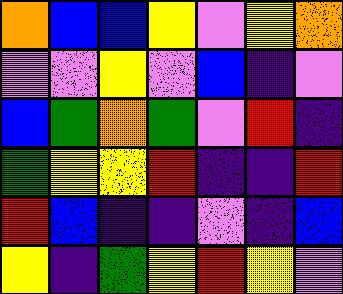[["orange", "blue", "blue", "yellow", "violet", "yellow", "orange"], ["violet", "violet", "yellow", "violet", "blue", "indigo", "violet"], ["blue", "green", "orange", "green", "violet", "red", "indigo"], ["green", "yellow", "yellow", "red", "indigo", "indigo", "red"], ["red", "blue", "indigo", "indigo", "violet", "indigo", "blue"], ["yellow", "indigo", "green", "yellow", "red", "yellow", "violet"]]